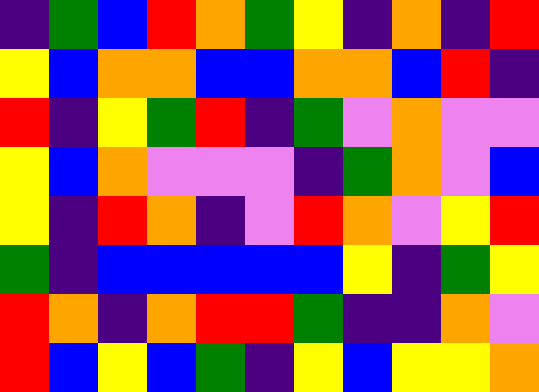[["indigo", "green", "blue", "red", "orange", "green", "yellow", "indigo", "orange", "indigo", "red"], ["yellow", "blue", "orange", "orange", "blue", "blue", "orange", "orange", "blue", "red", "indigo"], ["red", "indigo", "yellow", "green", "red", "indigo", "green", "violet", "orange", "violet", "violet"], ["yellow", "blue", "orange", "violet", "violet", "violet", "indigo", "green", "orange", "violet", "blue"], ["yellow", "indigo", "red", "orange", "indigo", "violet", "red", "orange", "violet", "yellow", "red"], ["green", "indigo", "blue", "blue", "blue", "blue", "blue", "yellow", "indigo", "green", "yellow"], ["red", "orange", "indigo", "orange", "red", "red", "green", "indigo", "indigo", "orange", "violet"], ["red", "blue", "yellow", "blue", "green", "indigo", "yellow", "blue", "yellow", "yellow", "orange"]]